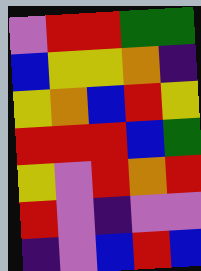[["violet", "red", "red", "green", "green"], ["blue", "yellow", "yellow", "orange", "indigo"], ["yellow", "orange", "blue", "red", "yellow"], ["red", "red", "red", "blue", "green"], ["yellow", "violet", "red", "orange", "red"], ["red", "violet", "indigo", "violet", "violet"], ["indigo", "violet", "blue", "red", "blue"]]